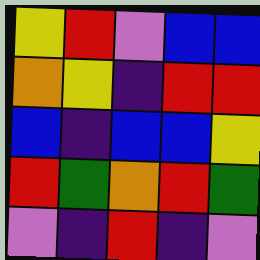[["yellow", "red", "violet", "blue", "blue"], ["orange", "yellow", "indigo", "red", "red"], ["blue", "indigo", "blue", "blue", "yellow"], ["red", "green", "orange", "red", "green"], ["violet", "indigo", "red", "indigo", "violet"]]